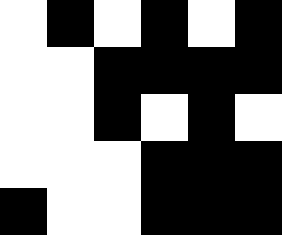[["white", "black", "white", "black", "white", "black"], ["white", "white", "black", "black", "black", "black"], ["white", "white", "black", "white", "black", "white"], ["white", "white", "white", "black", "black", "black"], ["black", "white", "white", "black", "black", "black"]]